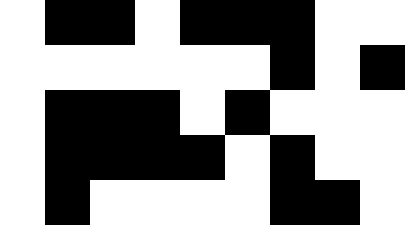[["white", "black", "black", "white", "black", "black", "black", "white", "white"], ["white", "white", "white", "white", "white", "white", "black", "white", "black"], ["white", "black", "black", "black", "white", "black", "white", "white", "white"], ["white", "black", "black", "black", "black", "white", "black", "white", "white"], ["white", "black", "white", "white", "white", "white", "black", "black", "white"]]